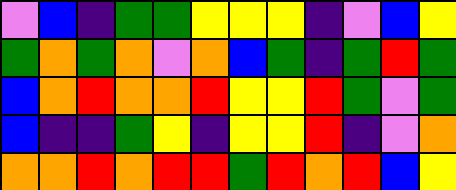[["violet", "blue", "indigo", "green", "green", "yellow", "yellow", "yellow", "indigo", "violet", "blue", "yellow"], ["green", "orange", "green", "orange", "violet", "orange", "blue", "green", "indigo", "green", "red", "green"], ["blue", "orange", "red", "orange", "orange", "red", "yellow", "yellow", "red", "green", "violet", "green"], ["blue", "indigo", "indigo", "green", "yellow", "indigo", "yellow", "yellow", "red", "indigo", "violet", "orange"], ["orange", "orange", "red", "orange", "red", "red", "green", "red", "orange", "red", "blue", "yellow"]]